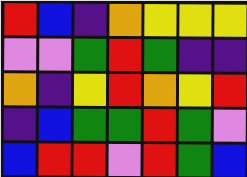[["red", "blue", "indigo", "orange", "yellow", "yellow", "yellow"], ["violet", "violet", "green", "red", "green", "indigo", "indigo"], ["orange", "indigo", "yellow", "red", "orange", "yellow", "red"], ["indigo", "blue", "green", "green", "red", "green", "violet"], ["blue", "red", "red", "violet", "red", "green", "blue"]]